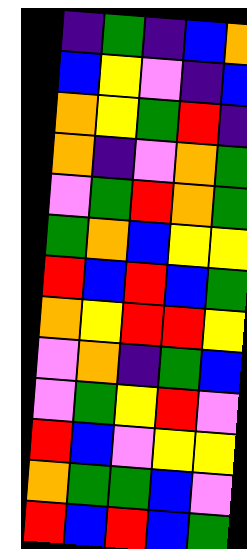[["indigo", "green", "indigo", "blue", "orange"], ["blue", "yellow", "violet", "indigo", "blue"], ["orange", "yellow", "green", "red", "indigo"], ["orange", "indigo", "violet", "orange", "green"], ["violet", "green", "red", "orange", "green"], ["green", "orange", "blue", "yellow", "yellow"], ["red", "blue", "red", "blue", "green"], ["orange", "yellow", "red", "red", "yellow"], ["violet", "orange", "indigo", "green", "blue"], ["violet", "green", "yellow", "red", "violet"], ["red", "blue", "violet", "yellow", "yellow"], ["orange", "green", "green", "blue", "violet"], ["red", "blue", "red", "blue", "green"]]